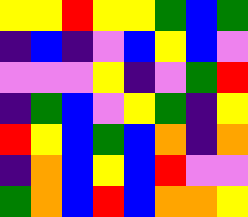[["yellow", "yellow", "red", "yellow", "yellow", "green", "blue", "green"], ["indigo", "blue", "indigo", "violet", "blue", "yellow", "blue", "violet"], ["violet", "violet", "violet", "yellow", "indigo", "violet", "green", "red"], ["indigo", "green", "blue", "violet", "yellow", "green", "indigo", "yellow"], ["red", "yellow", "blue", "green", "blue", "orange", "indigo", "orange"], ["indigo", "orange", "blue", "yellow", "blue", "red", "violet", "violet"], ["green", "orange", "blue", "red", "blue", "orange", "orange", "yellow"]]